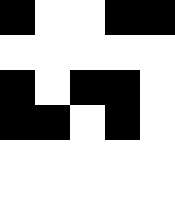[["black", "white", "white", "black", "black"], ["white", "white", "white", "white", "white"], ["black", "white", "black", "black", "white"], ["black", "black", "white", "black", "white"], ["white", "white", "white", "white", "white"], ["white", "white", "white", "white", "white"]]